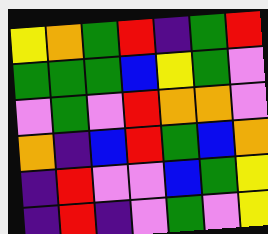[["yellow", "orange", "green", "red", "indigo", "green", "red"], ["green", "green", "green", "blue", "yellow", "green", "violet"], ["violet", "green", "violet", "red", "orange", "orange", "violet"], ["orange", "indigo", "blue", "red", "green", "blue", "orange"], ["indigo", "red", "violet", "violet", "blue", "green", "yellow"], ["indigo", "red", "indigo", "violet", "green", "violet", "yellow"]]